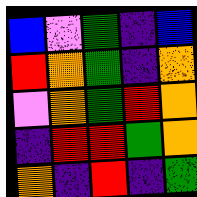[["blue", "violet", "green", "indigo", "blue"], ["red", "orange", "green", "indigo", "orange"], ["violet", "orange", "green", "red", "orange"], ["indigo", "red", "red", "green", "orange"], ["orange", "indigo", "red", "indigo", "green"]]